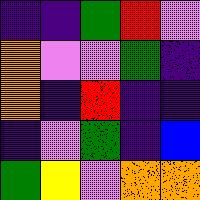[["indigo", "indigo", "green", "red", "violet"], ["orange", "violet", "violet", "green", "indigo"], ["orange", "indigo", "red", "indigo", "indigo"], ["indigo", "violet", "green", "indigo", "blue"], ["green", "yellow", "violet", "orange", "orange"]]